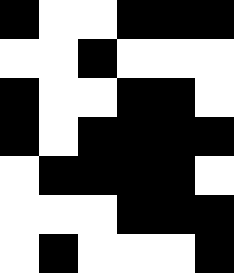[["black", "white", "white", "black", "black", "black"], ["white", "white", "black", "white", "white", "white"], ["black", "white", "white", "black", "black", "white"], ["black", "white", "black", "black", "black", "black"], ["white", "black", "black", "black", "black", "white"], ["white", "white", "white", "black", "black", "black"], ["white", "black", "white", "white", "white", "black"]]